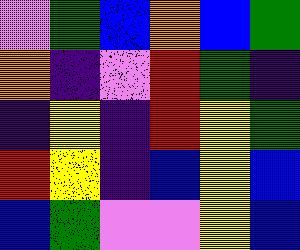[["violet", "green", "blue", "orange", "blue", "green"], ["orange", "indigo", "violet", "red", "green", "indigo"], ["indigo", "yellow", "indigo", "red", "yellow", "green"], ["red", "yellow", "indigo", "blue", "yellow", "blue"], ["blue", "green", "violet", "violet", "yellow", "blue"]]